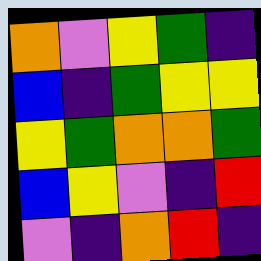[["orange", "violet", "yellow", "green", "indigo"], ["blue", "indigo", "green", "yellow", "yellow"], ["yellow", "green", "orange", "orange", "green"], ["blue", "yellow", "violet", "indigo", "red"], ["violet", "indigo", "orange", "red", "indigo"]]